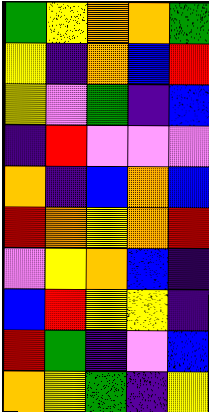[["green", "yellow", "orange", "orange", "green"], ["yellow", "indigo", "orange", "blue", "red"], ["yellow", "violet", "green", "indigo", "blue"], ["indigo", "red", "violet", "violet", "violet"], ["orange", "indigo", "blue", "orange", "blue"], ["red", "orange", "yellow", "orange", "red"], ["violet", "yellow", "orange", "blue", "indigo"], ["blue", "red", "yellow", "yellow", "indigo"], ["red", "green", "indigo", "violet", "blue"], ["orange", "yellow", "green", "indigo", "yellow"]]